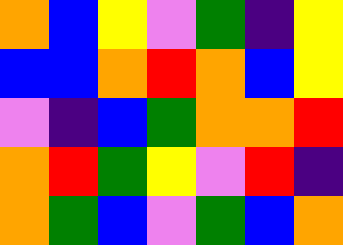[["orange", "blue", "yellow", "violet", "green", "indigo", "yellow"], ["blue", "blue", "orange", "red", "orange", "blue", "yellow"], ["violet", "indigo", "blue", "green", "orange", "orange", "red"], ["orange", "red", "green", "yellow", "violet", "red", "indigo"], ["orange", "green", "blue", "violet", "green", "blue", "orange"]]